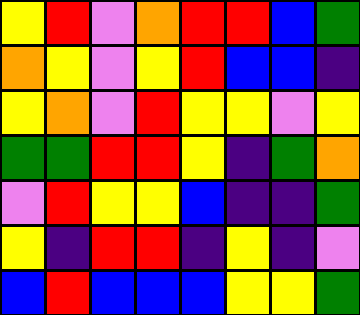[["yellow", "red", "violet", "orange", "red", "red", "blue", "green"], ["orange", "yellow", "violet", "yellow", "red", "blue", "blue", "indigo"], ["yellow", "orange", "violet", "red", "yellow", "yellow", "violet", "yellow"], ["green", "green", "red", "red", "yellow", "indigo", "green", "orange"], ["violet", "red", "yellow", "yellow", "blue", "indigo", "indigo", "green"], ["yellow", "indigo", "red", "red", "indigo", "yellow", "indigo", "violet"], ["blue", "red", "blue", "blue", "blue", "yellow", "yellow", "green"]]